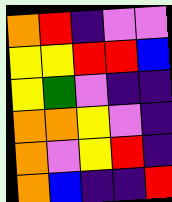[["orange", "red", "indigo", "violet", "violet"], ["yellow", "yellow", "red", "red", "blue"], ["yellow", "green", "violet", "indigo", "indigo"], ["orange", "orange", "yellow", "violet", "indigo"], ["orange", "violet", "yellow", "red", "indigo"], ["orange", "blue", "indigo", "indigo", "red"]]